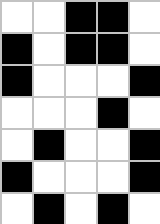[["white", "white", "black", "black", "white"], ["black", "white", "black", "black", "white"], ["black", "white", "white", "white", "black"], ["white", "white", "white", "black", "white"], ["white", "black", "white", "white", "black"], ["black", "white", "white", "white", "black"], ["white", "black", "white", "black", "white"]]